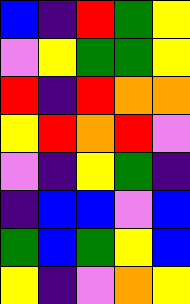[["blue", "indigo", "red", "green", "yellow"], ["violet", "yellow", "green", "green", "yellow"], ["red", "indigo", "red", "orange", "orange"], ["yellow", "red", "orange", "red", "violet"], ["violet", "indigo", "yellow", "green", "indigo"], ["indigo", "blue", "blue", "violet", "blue"], ["green", "blue", "green", "yellow", "blue"], ["yellow", "indigo", "violet", "orange", "yellow"]]